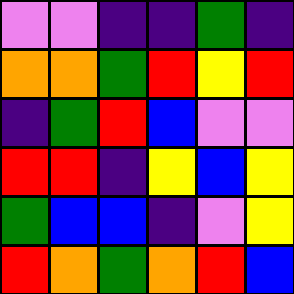[["violet", "violet", "indigo", "indigo", "green", "indigo"], ["orange", "orange", "green", "red", "yellow", "red"], ["indigo", "green", "red", "blue", "violet", "violet"], ["red", "red", "indigo", "yellow", "blue", "yellow"], ["green", "blue", "blue", "indigo", "violet", "yellow"], ["red", "orange", "green", "orange", "red", "blue"]]